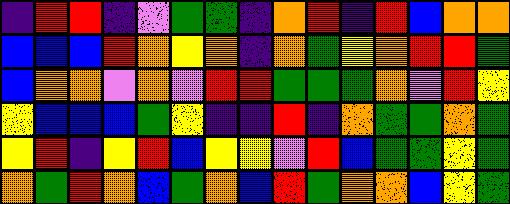[["indigo", "red", "red", "indigo", "violet", "green", "green", "indigo", "orange", "red", "indigo", "red", "blue", "orange", "orange"], ["blue", "blue", "blue", "red", "orange", "yellow", "orange", "indigo", "orange", "green", "yellow", "orange", "red", "red", "green"], ["blue", "orange", "orange", "violet", "orange", "violet", "red", "red", "green", "green", "green", "orange", "violet", "red", "yellow"], ["yellow", "blue", "blue", "blue", "green", "yellow", "indigo", "indigo", "red", "indigo", "orange", "green", "green", "orange", "green"], ["yellow", "red", "indigo", "yellow", "red", "blue", "yellow", "yellow", "violet", "red", "blue", "green", "green", "yellow", "green"], ["orange", "green", "red", "orange", "blue", "green", "orange", "blue", "red", "green", "orange", "orange", "blue", "yellow", "green"]]